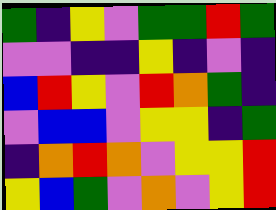[["green", "indigo", "yellow", "violet", "green", "green", "red", "green"], ["violet", "violet", "indigo", "indigo", "yellow", "indigo", "violet", "indigo"], ["blue", "red", "yellow", "violet", "red", "orange", "green", "indigo"], ["violet", "blue", "blue", "violet", "yellow", "yellow", "indigo", "green"], ["indigo", "orange", "red", "orange", "violet", "yellow", "yellow", "red"], ["yellow", "blue", "green", "violet", "orange", "violet", "yellow", "red"]]